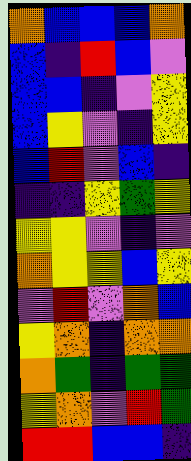[["orange", "blue", "blue", "blue", "orange"], ["blue", "indigo", "red", "blue", "violet"], ["blue", "blue", "indigo", "violet", "yellow"], ["blue", "yellow", "violet", "indigo", "yellow"], ["blue", "red", "violet", "blue", "indigo"], ["indigo", "indigo", "yellow", "green", "yellow"], ["yellow", "yellow", "violet", "indigo", "violet"], ["orange", "yellow", "yellow", "blue", "yellow"], ["violet", "red", "violet", "orange", "blue"], ["yellow", "orange", "indigo", "orange", "orange"], ["orange", "green", "indigo", "green", "green"], ["yellow", "orange", "violet", "red", "green"], ["red", "red", "blue", "blue", "indigo"]]